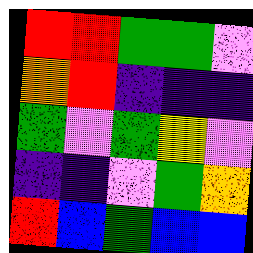[["red", "red", "green", "green", "violet"], ["orange", "red", "indigo", "indigo", "indigo"], ["green", "violet", "green", "yellow", "violet"], ["indigo", "indigo", "violet", "green", "orange"], ["red", "blue", "green", "blue", "blue"]]